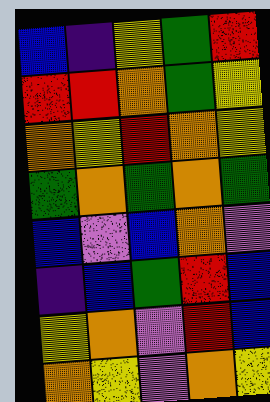[["blue", "indigo", "yellow", "green", "red"], ["red", "red", "orange", "green", "yellow"], ["orange", "yellow", "red", "orange", "yellow"], ["green", "orange", "green", "orange", "green"], ["blue", "violet", "blue", "orange", "violet"], ["indigo", "blue", "green", "red", "blue"], ["yellow", "orange", "violet", "red", "blue"], ["orange", "yellow", "violet", "orange", "yellow"]]